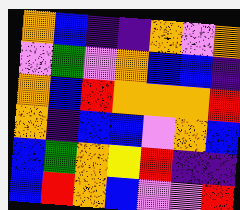[["orange", "blue", "indigo", "indigo", "orange", "violet", "orange"], ["violet", "green", "violet", "orange", "blue", "blue", "indigo"], ["orange", "blue", "red", "orange", "orange", "orange", "red"], ["orange", "indigo", "blue", "blue", "violet", "orange", "blue"], ["blue", "green", "orange", "yellow", "red", "indigo", "indigo"], ["blue", "red", "orange", "blue", "violet", "violet", "red"]]